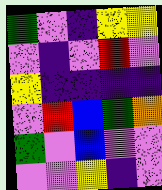[["green", "violet", "indigo", "yellow", "yellow"], ["violet", "indigo", "violet", "red", "violet"], ["yellow", "indigo", "indigo", "indigo", "indigo"], ["violet", "red", "blue", "green", "orange"], ["green", "violet", "blue", "violet", "violet"], ["violet", "violet", "yellow", "indigo", "violet"]]